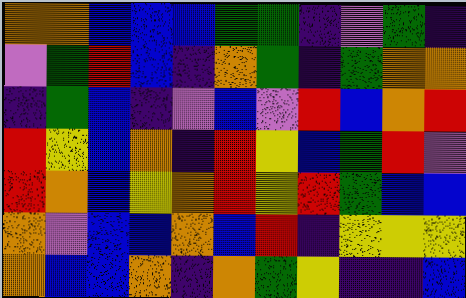[["orange", "orange", "blue", "blue", "blue", "green", "green", "indigo", "violet", "green", "indigo"], ["violet", "green", "red", "blue", "indigo", "orange", "green", "indigo", "green", "orange", "orange"], ["indigo", "green", "blue", "indigo", "violet", "blue", "violet", "red", "blue", "orange", "red"], ["red", "yellow", "blue", "orange", "indigo", "red", "yellow", "blue", "green", "red", "violet"], ["red", "orange", "blue", "yellow", "orange", "red", "yellow", "red", "green", "blue", "blue"], ["orange", "violet", "blue", "blue", "orange", "blue", "red", "indigo", "yellow", "yellow", "yellow"], ["orange", "blue", "blue", "orange", "indigo", "orange", "green", "yellow", "indigo", "indigo", "blue"]]